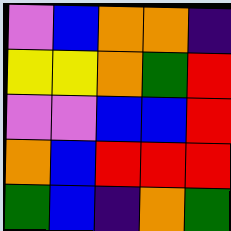[["violet", "blue", "orange", "orange", "indigo"], ["yellow", "yellow", "orange", "green", "red"], ["violet", "violet", "blue", "blue", "red"], ["orange", "blue", "red", "red", "red"], ["green", "blue", "indigo", "orange", "green"]]